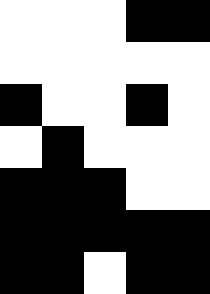[["white", "white", "white", "black", "black"], ["white", "white", "white", "white", "white"], ["black", "white", "white", "black", "white"], ["white", "black", "white", "white", "white"], ["black", "black", "black", "white", "white"], ["black", "black", "black", "black", "black"], ["black", "black", "white", "black", "black"]]